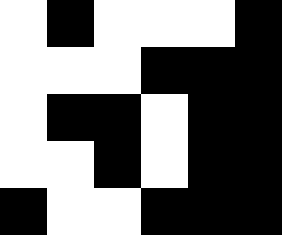[["white", "black", "white", "white", "white", "black"], ["white", "white", "white", "black", "black", "black"], ["white", "black", "black", "white", "black", "black"], ["white", "white", "black", "white", "black", "black"], ["black", "white", "white", "black", "black", "black"]]